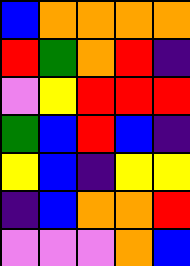[["blue", "orange", "orange", "orange", "orange"], ["red", "green", "orange", "red", "indigo"], ["violet", "yellow", "red", "red", "red"], ["green", "blue", "red", "blue", "indigo"], ["yellow", "blue", "indigo", "yellow", "yellow"], ["indigo", "blue", "orange", "orange", "red"], ["violet", "violet", "violet", "orange", "blue"]]